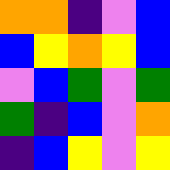[["orange", "orange", "indigo", "violet", "blue"], ["blue", "yellow", "orange", "yellow", "blue"], ["violet", "blue", "green", "violet", "green"], ["green", "indigo", "blue", "violet", "orange"], ["indigo", "blue", "yellow", "violet", "yellow"]]